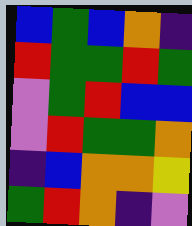[["blue", "green", "blue", "orange", "indigo"], ["red", "green", "green", "red", "green"], ["violet", "green", "red", "blue", "blue"], ["violet", "red", "green", "green", "orange"], ["indigo", "blue", "orange", "orange", "yellow"], ["green", "red", "orange", "indigo", "violet"]]